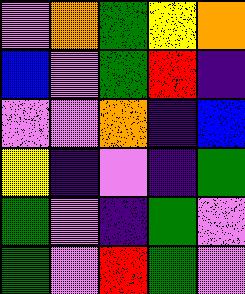[["violet", "orange", "green", "yellow", "orange"], ["blue", "violet", "green", "red", "indigo"], ["violet", "violet", "orange", "indigo", "blue"], ["yellow", "indigo", "violet", "indigo", "green"], ["green", "violet", "indigo", "green", "violet"], ["green", "violet", "red", "green", "violet"]]